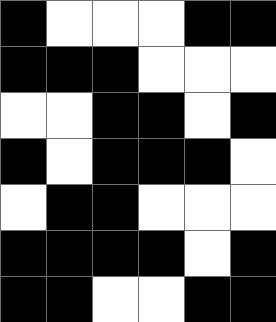[["black", "white", "white", "white", "black", "black"], ["black", "black", "black", "white", "white", "white"], ["white", "white", "black", "black", "white", "black"], ["black", "white", "black", "black", "black", "white"], ["white", "black", "black", "white", "white", "white"], ["black", "black", "black", "black", "white", "black"], ["black", "black", "white", "white", "black", "black"]]